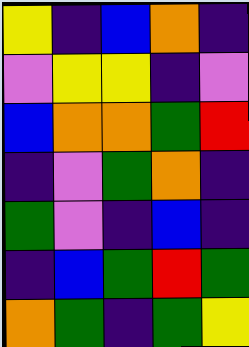[["yellow", "indigo", "blue", "orange", "indigo"], ["violet", "yellow", "yellow", "indigo", "violet"], ["blue", "orange", "orange", "green", "red"], ["indigo", "violet", "green", "orange", "indigo"], ["green", "violet", "indigo", "blue", "indigo"], ["indigo", "blue", "green", "red", "green"], ["orange", "green", "indigo", "green", "yellow"]]